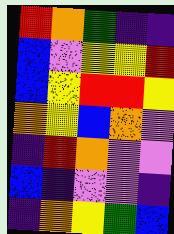[["red", "orange", "green", "indigo", "indigo"], ["blue", "violet", "yellow", "yellow", "red"], ["blue", "yellow", "red", "red", "yellow"], ["orange", "yellow", "blue", "orange", "violet"], ["indigo", "red", "orange", "violet", "violet"], ["blue", "indigo", "violet", "violet", "indigo"], ["indigo", "orange", "yellow", "green", "blue"]]